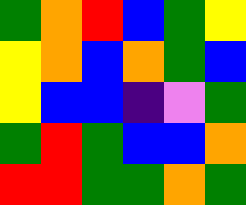[["green", "orange", "red", "blue", "green", "yellow"], ["yellow", "orange", "blue", "orange", "green", "blue"], ["yellow", "blue", "blue", "indigo", "violet", "green"], ["green", "red", "green", "blue", "blue", "orange"], ["red", "red", "green", "green", "orange", "green"]]